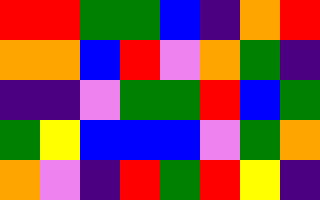[["red", "red", "green", "green", "blue", "indigo", "orange", "red"], ["orange", "orange", "blue", "red", "violet", "orange", "green", "indigo"], ["indigo", "indigo", "violet", "green", "green", "red", "blue", "green"], ["green", "yellow", "blue", "blue", "blue", "violet", "green", "orange"], ["orange", "violet", "indigo", "red", "green", "red", "yellow", "indigo"]]